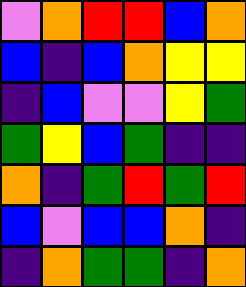[["violet", "orange", "red", "red", "blue", "orange"], ["blue", "indigo", "blue", "orange", "yellow", "yellow"], ["indigo", "blue", "violet", "violet", "yellow", "green"], ["green", "yellow", "blue", "green", "indigo", "indigo"], ["orange", "indigo", "green", "red", "green", "red"], ["blue", "violet", "blue", "blue", "orange", "indigo"], ["indigo", "orange", "green", "green", "indigo", "orange"]]